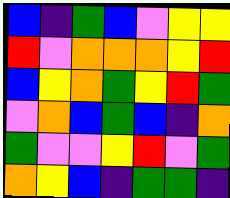[["blue", "indigo", "green", "blue", "violet", "yellow", "yellow"], ["red", "violet", "orange", "orange", "orange", "yellow", "red"], ["blue", "yellow", "orange", "green", "yellow", "red", "green"], ["violet", "orange", "blue", "green", "blue", "indigo", "orange"], ["green", "violet", "violet", "yellow", "red", "violet", "green"], ["orange", "yellow", "blue", "indigo", "green", "green", "indigo"]]